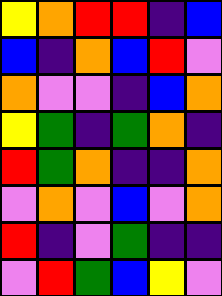[["yellow", "orange", "red", "red", "indigo", "blue"], ["blue", "indigo", "orange", "blue", "red", "violet"], ["orange", "violet", "violet", "indigo", "blue", "orange"], ["yellow", "green", "indigo", "green", "orange", "indigo"], ["red", "green", "orange", "indigo", "indigo", "orange"], ["violet", "orange", "violet", "blue", "violet", "orange"], ["red", "indigo", "violet", "green", "indigo", "indigo"], ["violet", "red", "green", "blue", "yellow", "violet"]]